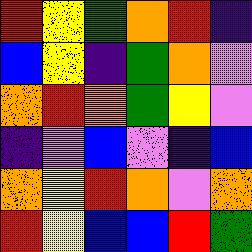[["red", "yellow", "green", "orange", "red", "indigo"], ["blue", "yellow", "indigo", "green", "orange", "violet"], ["orange", "red", "orange", "green", "yellow", "violet"], ["indigo", "violet", "blue", "violet", "indigo", "blue"], ["orange", "yellow", "red", "orange", "violet", "orange"], ["red", "yellow", "blue", "blue", "red", "green"]]